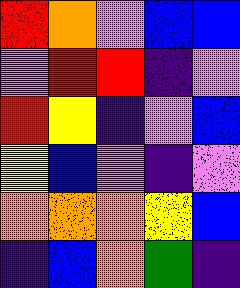[["red", "orange", "violet", "blue", "blue"], ["violet", "red", "red", "indigo", "violet"], ["red", "yellow", "indigo", "violet", "blue"], ["yellow", "blue", "violet", "indigo", "violet"], ["orange", "orange", "orange", "yellow", "blue"], ["indigo", "blue", "orange", "green", "indigo"]]